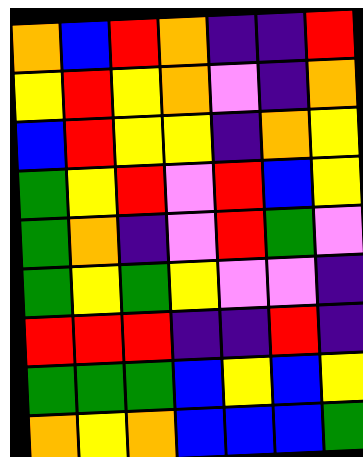[["orange", "blue", "red", "orange", "indigo", "indigo", "red"], ["yellow", "red", "yellow", "orange", "violet", "indigo", "orange"], ["blue", "red", "yellow", "yellow", "indigo", "orange", "yellow"], ["green", "yellow", "red", "violet", "red", "blue", "yellow"], ["green", "orange", "indigo", "violet", "red", "green", "violet"], ["green", "yellow", "green", "yellow", "violet", "violet", "indigo"], ["red", "red", "red", "indigo", "indigo", "red", "indigo"], ["green", "green", "green", "blue", "yellow", "blue", "yellow"], ["orange", "yellow", "orange", "blue", "blue", "blue", "green"]]